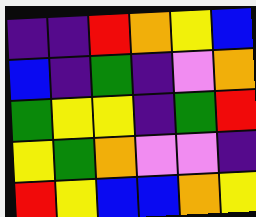[["indigo", "indigo", "red", "orange", "yellow", "blue"], ["blue", "indigo", "green", "indigo", "violet", "orange"], ["green", "yellow", "yellow", "indigo", "green", "red"], ["yellow", "green", "orange", "violet", "violet", "indigo"], ["red", "yellow", "blue", "blue", "orange", "yellow"]]